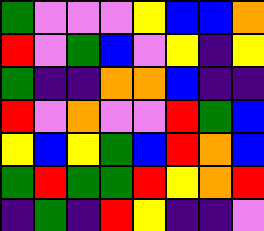[["green", "violet", "violet", "violet", "yellow", "blue", "blue", "orange"], ["red", "violet", "green", "blue", "violet", "yellow", "indigo", "yellow"], ["green", "indigo", "indigo", "orange", "orange", "blue", "indigo", "indigo"], ["red", "violet", "orange", "violet", "violet", "red", "green", "blue"], ["yellow", "blue", "yellow", "green", "blue", "red", "orange", "blue"], ["green", "red", "green", "green", "red", "yellow", "orange", "red"], ["indigo", "green", "indigo", "red", "yellow", "indigo", "indigo", "violet"]]